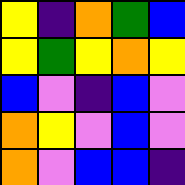[["yellow", "indigo", "orange", "green", "blue"], ["yellow", "green", "yellow", "orange", "yellow"], ["blue", "violet", "indigo", "blue", "violet"], ["orange", "yellow", "violet", "blue", "violet"], ["orange", "violet", "blue", "blue", "indigo"]]